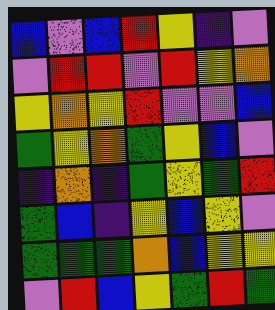[["blue", "violet", "blue", "red", "yellow", "indigo", "violet"], ["violet", "red", "red", "violet", "red", "yellow", "orange"], ["yellow", "orange", "yellow", "red", "violet", "violet", "blue"], ["green", "yellow", "orange", "green", "yellow", "blue", "violet"], ["indigo", "orange", "indigo", "green", "yellow", "green", "red"], ["green", "blue", "indigo", "yellow", "blue", "yellow", "violet"], ["green", "green", "green", "orange", "blue", "yellow", "yellow"], ["violet", "red", "blue", "yellow", "green", "red", "green"]]